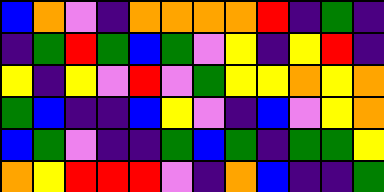[["blue", "orange", "violet", "indigo", "orange", "orange", "orange", "orange", "red", "indigo", "green", "indigo"], ["indigo", "green", "red", "green", "blue", "green", "violet", "yellow", "indigo", "yellow", "red", "indigo"], ["yellow", "indigo", "yellow", "violet", "red", "violet", "green", "yellow", "yellow", "orange", "yellow", "orange"], ["green", "blue", "indigo", "indigo", "blue", "yellow", "violet", "indigo", "blue", "violet", "yellow", "orange"], ["blue", "green", "violet", "indigo", "indigo", "green", "blue", "green", "indigo", "green", "green", "yellow"], ["orange", "yellow", "red", "red", "red", "violet", "indigo", "orange", "blue", "indigo", "indigo", "green"]]